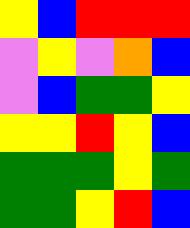[["yellow", "blue", "red", "red", "red"], ["violet", "yellow", "violet", "orange", "blue"], ["violet", "blue", "green", "green", "yellow"], ["yellow", "yellow", "red", "yellow", "blue"], ["green", "green", "green", "yellow", "green"], ["green", "green", "yellow", "red", "blue"]]